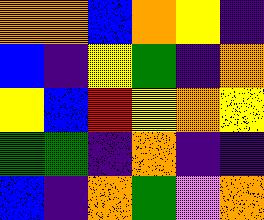[["orange", "orange", "blue", "orange", "yellow", "indigo"], ["blue", "indigo", "yellow", "green", "indigo", "orange"], ["yellow", "blue", "red", "yellow", "orange", "yellow"], ["green", "green", "indigo", "orange", "indigo", "indigo"], ["blue", "indigo", "orange", "green", "violet", "orange"]]